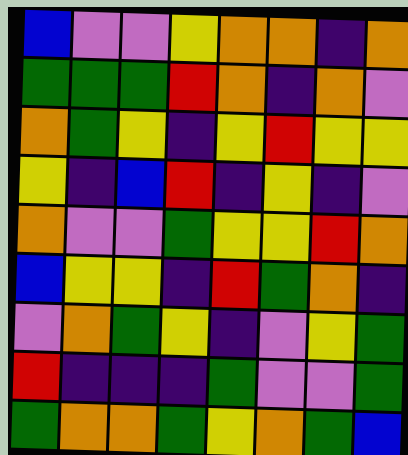[["blue", "violet", "violet", "yellow", "orange", "orange", "indigo", "orange"], ["green", "green", "green", "red", "orange", "indigo", "orange", "violet"], ["orange", "green", "yellow", "indigo", "yellow", "red", "yellow", "yellow"], ["yellow", "indigo", "blue", "red", "indigo", "yellow", "indigo", "violet"], ["orange", "violet", "violet", "green", "yellow", "yellow", "red", "orange"], ["blue", "yellow", "yellow", "indigo", "red", "green", "orange", "indigo"], ["violet", "orange", "green", "yellow", "indigo", "violet", "yellow", "green"], ["red", "indigo", "indigo", "indigo", "green", "violet", "violet", "green"], ["green", "orange", "orange", "green", "yellow", "orange", "green", "blue"]]